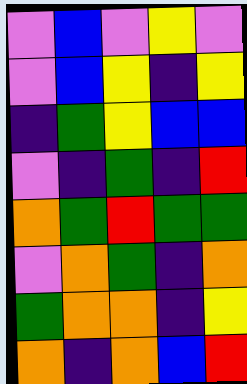[["violet", "blue", "violet", "yellow", "violet"], ["violet", "blue", "yellow", "indigo", "yellow"], ["indigo", "green", "yellow", "blue", "blue"], ["violet", "indigo", "green", "indigo", "red"], ["orange", "green", "red", "green", "green"], ["violet", "orange", "green", "indigo", "orange"], ["green", "orange", "orange", "indigo", "yellow"], ["orange", "indigo", "orange", "blue", "red"]]